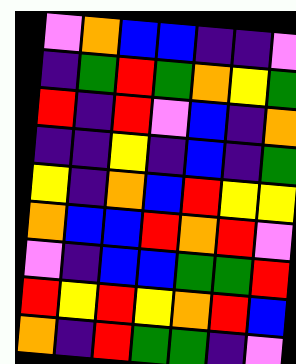[["violet", "orange", "blue", "blue", "indigo", "indigo", "violet"], ["indigo", "green", "red", "green", "orange", "yellow", "green"], ["red", "indigo", "red", "violet", "blue", "indigo", "orange"], ["indigo", "indigo", "yellow", "indigo", "blue", "indigo", "green"], ["yellow", "indigo", "orange", "blue", "red", "yellow", "yellow"], ["orange", "blue", "blue", "red", "orange", "red", "violet"], ["violet", "indigo", "blue", "blue", "green", "green", "red"], ["red", "yellow", "red", "yellow", "orange", "red", "blue"], ["orange", "indigo", "red", "green", "green", "indigo", "violet"]]